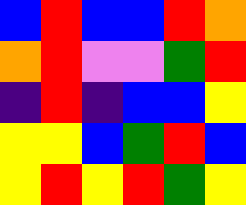[["blue", "red", "blue", "blue", "red", "orange"], ["orange", "red", "violet", "violet", "green", "red"], ["indigo", "red", "indigo", "blue", "blue", "yellow"], ["yellow", "yellow", "blue", "green", "red", "blue"], ["yellow", "red", "yellow", "red", "green", "yellow"]]